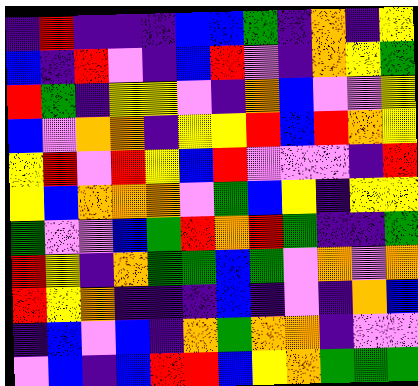[["indigo", "red", "indigo", "indigo", "indigo", "blue", "blue", "green", "indigo", "orange", "indigo", "yellow"], ["blue", "indigo", "red", "violet", "indigo", "blue", "red", "violet", "indigo", "orange", "yellow", "green"], ["red", "green", "indigo", "yellow", "yellow", "violet", "indigo", "orange", "blue", "violet", "violet", "yellow"], ["blue", "violet", "orange", "orange", "indigo", "yellow", "yellow", "red", "blue", "red", "orange", "yellow"], ["yellow", "red", "violet", "red", "yellow", "blue", "red", "violet", "violet", "violet", "indigo", "red"], ["yellow", "blue", "orange", "orange", "orange", "violet", "green", "blue", "yellow", "indigo", "yellow", "yellow"], ["green", "violet", "violet", "blue", "green", "red", "orange", "red", "green", "indigo", "indigo", "green"], ["red", "yellow", "indigo", "orange", "green", "green", "blue", "green", "violet", "orange", "violet", "orange"], ["red", "yellow", "orange", "indigo", "indigo", "indigo", "blue", "indigo", "violet", "indigo", "orange", "blue"], ["indigo", "blue", "violet", "blue", "indigo", "orange", "green", "orange", "orange", "indigo", "violet", "violet"], ["violet", "blue", "indigo", "blue", "red", "red", "blue", "yellow", "orange", "green", "green", "green"]]